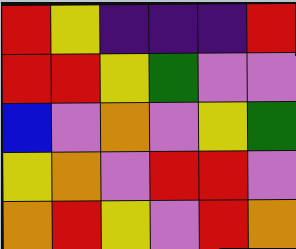[["red", "yellow", "indigo", "indigo", "indigo", "red"], ["red", "red", "yellow", "green", "violet", "violet"], ["blue", "violet", "orange", "violet", "yellow", "green"], ["yellow", "orange", "violet", "red", "red", "violet"], ["orange", "red", "yellow", "violet", "red", "orange"]]